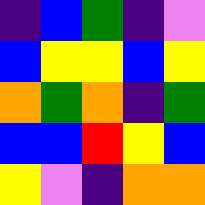[["indigo", "blue", "green", "indigo", "violet"], ["blue", "yellow", "yellow", "blue", "yellow"], ["orange", "green", "orange", "indigo", "green"], ["blue", "blue", "red", "yellow", "blue"], ["yellow", "violet", "indigo", "orange", "orange"]]